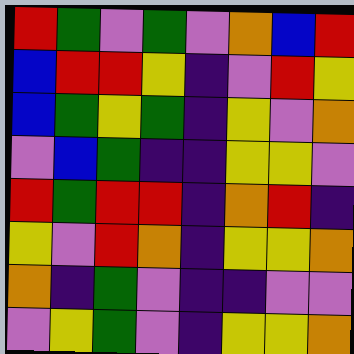[["red", "green", "violet", "green", "violet", "orange", "blue", "red"], ["blue", "red", "red", "yellow", "indigo", "violet", "red", "yellow"], ["blue", "green", "yellow", "green", "indigo", "yellow", "violet", "orange"], ["violet", "blue", "green", "indigo", "indigo", "yellow", "yellow", "violet"], ["red", "green", "red", "red", "indigo", "orange", "red", "indigo"], ["yellow", "violet", "red", "orange", "indigo", "yellow", "yellow", "orange"], ["orange", "indigo", "green", "violet", "indigo", "indigo", "violet", "violet"], ["violet", "yellow", "green", "violet", "indigo", "yellow", "yellow", "orange"]]